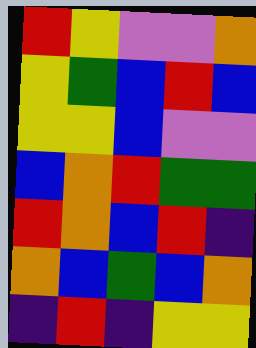[["red", "yellow", "violet", "violet", "orange"], ["yellow", "green", "blue", "red", "blue"], ["yellow", "yellow", "blue", "violet", "violet"], ["blue", "orange", "red", "green", "green"], ["red", "orange", "blue", "red", "indigo"], ["orange", "blue", "green", "blue", "orange"], ["indigo", "red", "indigo", "yellow", "yellow"]]